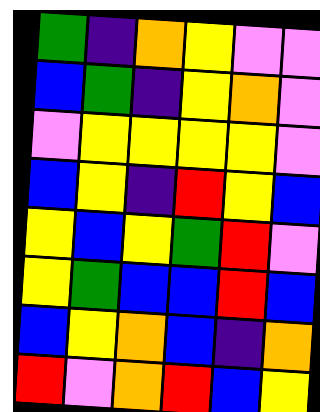[["green", "indigo", "orange", "yellow", "violet", "violet"], ["blue", "green", "indigo", "yellow", "orange", "violet"], ["violet", "yellow", "yellow", "yellow", "yellow", "violet"], ["blue", "yellow", "indigo", "red", "yellow", "blue"], ["yellow", "blue", "yellow", "green", "red", "violet"], ["yellow", "green", "blue", "blue", "red", "blue"], ["blue", "yellow", "orange", "blue", "indigo", "orange"], ["red", "violet", "orange", "red", "blue", "yellow"]]